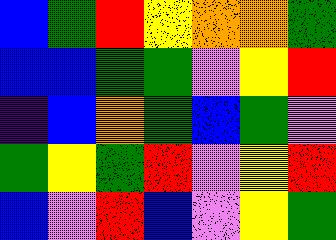[["blue", "green", "red", "yellow", "orange", "orange", "green"], ["blue", "blue", "green", "green", "violet", "yellow", "red"], ["indigo", "blue", "orange", "green", "blue", "green", "violet"], ["green", "yellow", "green", "red", "violet", "yellow", "red"], ["blue", "violet", "red", "blue", "violet", "yellow", "green"]]